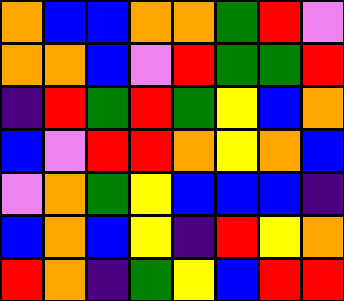[["orange", "blue", "blue", "orange", "orange", "green", "red", "violet"], ["orange", "orange", "blue", "violet", "red", "green", "green", "red"], ["indigo", "red", "green", "red", "green", "yellow", "blue", "orange"], ["blue", "violet", "red", "red", "orange", "yellow", "orange", "blue"], ["violet", "orange", "green", "yellow", "blue", "blue", "blue", "indigo"], ["blue", "orange", "blue", "yellow", "indigo", "red", "yellow", "orange"], ["red", "orange", "indigo", "green", "yellow", "blue", "red", "red"]]